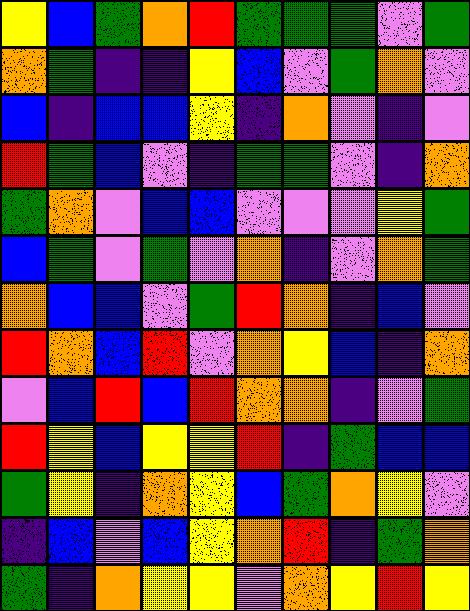[["yellow", "blue", "green", "orange", "red", "green", "green", "green", "violet", "green"], ["orange", "green", "indigo", "indigo", "yellow", "blue", "violet", "green", "orange", "violet"], ["blue", "indigo", "blue", "blue", "yellow", "indigo", "orange", "violet", "indigo", "violet"], ["red", "green", "blue", "violet", "indigo", "green", "green", "violet", "indigo", "orange"], ["green", "orange", "violet", "blue", "blue", "violet", "violet", "violet", "yellow", "green"], ["blue", "green", "violet", "green", "violet", "orange", "indigo", "violet", "orange", "green"], ["orange", "blue", "blue", "violet", "green", "red", "orange", "indigo", "blue", "violet"], ["red", "orange", "blue", "red", "violet", "orange", "yellow", "blue", "indigo", "orange"], ["violet", "blue", "red", "blue", "red", "orange", "orange", "indigo", "violet", "green"], ["red", "yellow", "blue", "yellow", "yellow", "red", "indigo", "green", "blue", "blue"], ["green", "yellow", "indigo", "orange", "yellow", "blue", "green", "orange", "yellow", "violet"], ["indigo", "blue", "violet", "blue", "yellow", "orange", "red", "indigo", "green", "orange"], ["green", "indigo", "orange", "yellow", "yellow", "violet", "orange", "yellow", "red", "yellow"]]